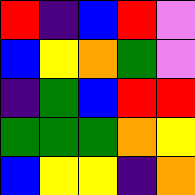[["red", "indigo", "blue", "red", "violet"], ["blue", "yellow", "orange", "green", "violet"], ["indigo", "green", "blue", "red", "red"], ["green", "green", "green", "orange", "yellow"], ["blue", "yellow", "yellow", "indigo", "orange"]]